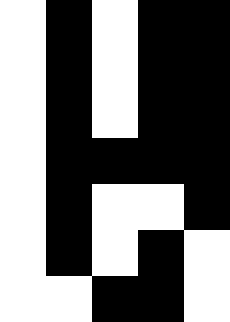[["white", "black", "white", "black", "black"], ["white", "black", "white", "black", "black"], ["white", "black", "white", "black", "black"], ["white", "black", "black", "black", "black"], ["white", "black", "white", "white", "black"], ["white", "black", "white", "black", "white"], ["white", "white", "black", "black", "white"]]